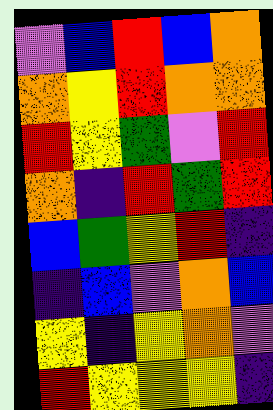[["violet", "blue", "red", "blue", "orange"], ["orange", "yellow", "red", "orange", "orange"], ["red", "yellow", "green", "violet", "red"], ["orange", "indigo", "red", "green", "red"], ["blue", "green", "yellow", "red", "indigo"], ["indigo", "blue", "violet", "orange", "blue"], ["yellow", "indigo", "yellow", "orange", "violet"], ["red", "yellow", "yellow", "yellow", "indigo"]]